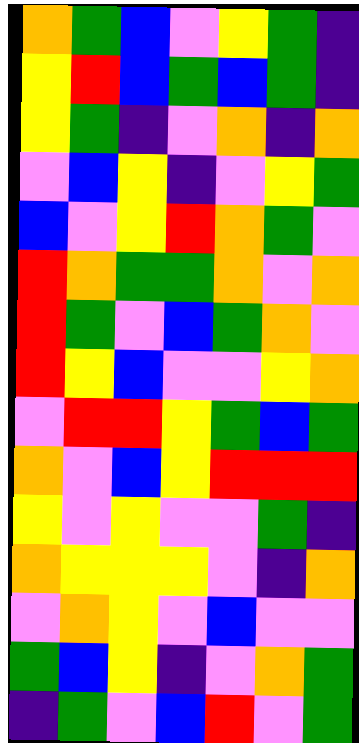[["orange", "green", "blue", "violet", "yellow", "green", "indigo"], ["yellow", "red", "blue", "green", "blue", "green", "indigo"], ["yellow", "green", "indigo", "violet", "orange", "indigo", "orange"], ["violet", "blue", "yellow", "indigo", "violet", "yellow", "green"], ["blue", "violet", "yellow", "red", "orange", "green", "violet"], ["red", "orange", "green", "green", "orange", "violet", "orange"], ["red", "green", "violet", "blue", "green", "orange", "violet"], ["red", "yellow", "blue", "violet", "violet", "yellow", "orange"], ["violet", "red", "red", "yellow", "green", "blue", "green"], ["orange", "violet", "blue", "yellow", "red", "red", "red"], ["yellow", "violet", "yellow", "violet", "violet", "green", "indigo"], ["orange", "yellow", "yellow", "yellow", "violet", "indigo", "orange"], ["violet", "orange", "yellow", "violet", "blue", "violet", "violet"], ["green", "blue", "yellow", "indigo", "violet", "orange", "green"], ["indigo", "green", "violet", "blue", "red", "violet", "green"]]